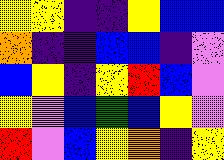[["yellow", "yellow", "indigo", "indigo", "yellow", "blue", "blue"], ["orange", "indigo", "indigo", "blue", "blue", "indigo", "violet"], ["blue", "yellow", "indigo", "yellow", "red", "blue", "violet"], ["yellow", "violet", "blue", "green", "blue", "yellow", "violet"], ["red", "violet", "blue", "yellow", "orange", "indigo", "yellow"]]